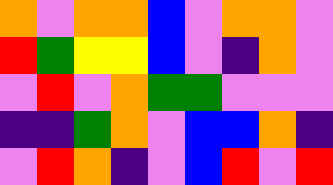[["orange", "violet", "orange", "orange", "blue", "violet", "orange", "orange", "violet"], ["red", "green", "yellow", "yellow", "blue", "violet", "indigo", "orange", "violet"], ["violet", "red", "violet", "orange", "green", "green", "violet", "violet", "violet"], ["indigo", "indigo", "green", "orange", "violet", "blue", "blue", "orange", "indigo"], ["violet", "red", "orange", "indigo", "violet", "blue", "red", "violet", "red"]]